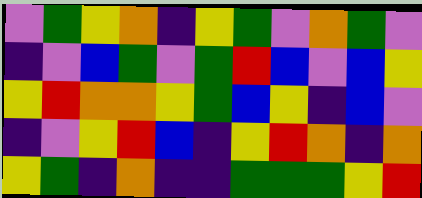[["violet", "green", "yellow", "orange", "indigo", "yellow", "green", "violet", "orange", "green", "violet"], ["indigo", "violet", "blue", "green", "violet", "green", "red", "blue", "violet", "blue", "yellow"], ["yellow", "red", "orange", "orange", "yellow", "green", "blue", "yellow", "indigo", "blue", "violet"], ["indigo", "violet", "yellow", "red", "blue", "indigo", "yellow", "red", "orange", "indigo", "orange"], ["yellow", "green", "indigo", "orange", "indigo", "indigo", "green", "green", "green", "yellow", "red"]]